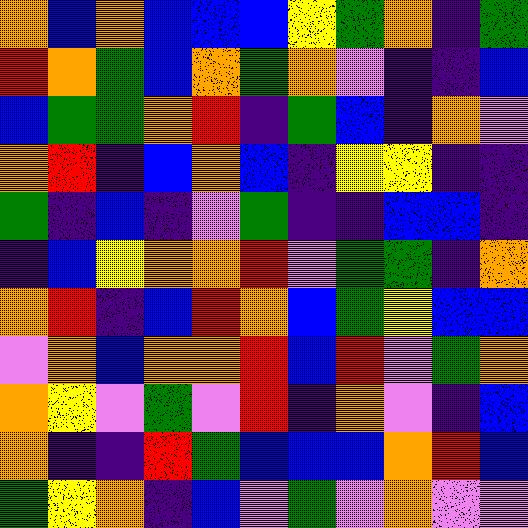[["orange", "blue", "orange", "blue", "blue", "blue", "yellow", "green", "orange", "indigo", "green"], ["red", "orange", "green", "blue", "orange", "green", "orange", "violet", "indigo", "indigo", "blue"], ["blue", "green", "green", "orange", "red", "indigo", "green", "blue", "indigo", "orange", "violet"], ["orange", "red", "indigo", "blue", "orange", "blue", "indigo", "yellow", "yellow", "indigo", "indigo"], ["green", "indigo", "blue", "indigo", "violet", "green", "indigo", "indigo", "blue", "blue", "indigo"], ["indigo", "blue", "yellow", "orange", "orange", "red", "violet", "green", "green", "indigo", "orange"], ["orange", "red", "indigo", "blue", "red", "orange", "blue", "green", "yellow", "blue", "blue"], ["violet", "orange", "blue", "orange", "orange", "red", "blue", "red", "violet", "green", "orange"], ["orange", "yellow", "violet", "green", "violet", "red", "indigo", "orange", "violet", "indigo", "blue"], ["orange", "indigo", "indigo", "red", "green", "blue", "blue", "blue", "orange", "red", "blue"], ["green", "yellow", "orange", "indigo", "blue", "violet", "green", "violet", "orange", "violet", "violet"]]